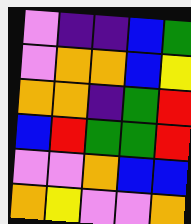[["violet", "indigo", "indigo", "blue", "green"], ["violet", "orange", "orange", "blue", "yellow"], ["orange", "orange", "indigo", "green", "red"], ["blue", "red", "green", "green", "red"], ["violet", "violet", "orange", "blue", "blue"], ["orange", "yellow", "violet", "violet", "orange"]]